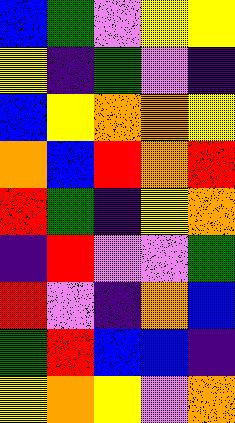[["blue", "green", "violet", "yellow", "yellow"], ["yellow", "indigo", "green", "violet", "indigo"], ["blue", "yellow", "orange", "orange", "yellow"], ["orange", "blue", "red", "orange", "red"], ["red", "green", "indigo", "yellow", "orange"], ["indigo", "red", "violet", "violet", "green"], ["red", "violet", "indigo", "orange", "blue"], ["green", "red", "blue", "blue", "indigo"], ["yellow", "orange", "yellow", "violet", "orange"]]